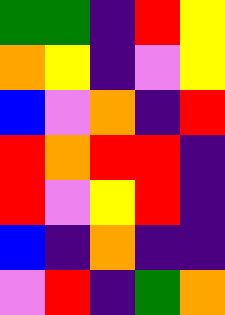[["green", "green", "indigo", "red", "yellow"], ["orange", "yellow", "indigo", "violet", "yellow"], ["blue", "violet", "orange", "indigo", "red"], ["red", "orange", "red", "red", "indigo"], ["red", "violet", "yellow", "red", "indigo"], ["blue", "indigo", "orange", "indigo", "indigo"], ["violet", "red", "indigo", "green", "orange"]]